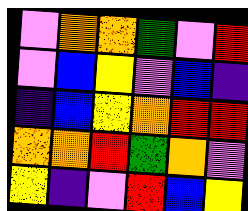[["violet", "orange", "orange", "green", "violet", "red"], ["violet", "blue", "yellow", "violet", "blue", "indigo"], ["indigo", "blue", "yellow", "orange", "red", "red"], ["orange", "orange", "red", "green", "orange", "violet"], ["yellow", "indigo", "violet", "red", "blue", "yellow"]]